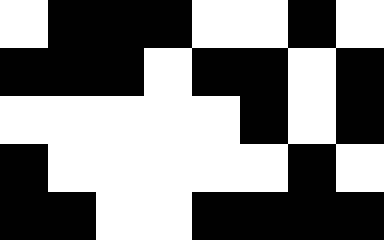[["white", "black", "black", "black", "white", "white", "black", "white"], ["black", "black", "black", "white", "black", "black", "white", "black"], ["white", "white", "white", "white", "white", "black", "white", "black"], ["black", "white", "white", "white", "white", "white", "black", "white"], ["black", "black", "white", "white", "black", "black", "black", "black"]]